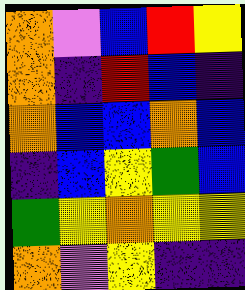[["orange", "violet", "blue", "red", "yellow"], ["orange", "indigo", "red", "blue", "indigo"], ["orange", "blue", "blue", "orange", "blue"], ["indigo", "blue", "yellow", "green", "blue"], ["green", "yellow", "orange", "yellow", "yellow"], ["orange", "violet", "yellow", "indigo", "indigo"]]